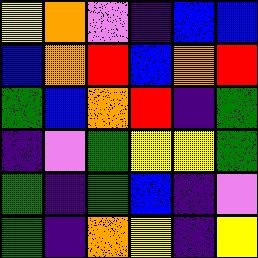[["yellow", "orange", "violet", "indigo", "blue", "blue"], ["blue", "orange", "red", "blue", "orange", "red"], ["green", "blue", "orange", "red", "indigo", "green"], ["indigo", "violet", "green", "yellow", "yellow", "green"], ["green", "indigo", "green", "blue", "indigo", "violet"], ["green", "indigo", "orange", "yellow", "indigo", "yellow"]]